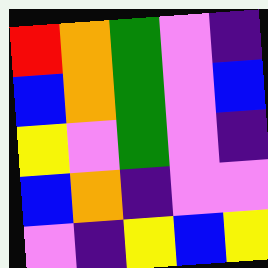[["red", "orange", "green", "violet", "indigo"], ["blue", "orange", "green", "violet", "blue"], ["yellow", "violet", "green", "violet", "indigo"], ["blue", "orange", "indigo", "violet", "violet"], ["violet", "indigo", "yellow", "blue", "yellow"]]